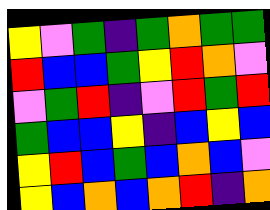[["yellow", "violet", "green", "indigo", "green", "orange", "green", "green"], ["red", "blue", "blue", "green", "yellow", "red", "orange", "violet"], ["violet", "green", "red", "indigo", "violet", "red", "green", "red"], ["green", "blue", "blue", "yellow", "indigo", "blue", "yellow", "blue"], ["yellow", "red", "blue", "green", "blue", "orange", "blue", "violet"], ["yellow", "blue", "orange", "blue", "orange", "red", "indigo", "orange"]]